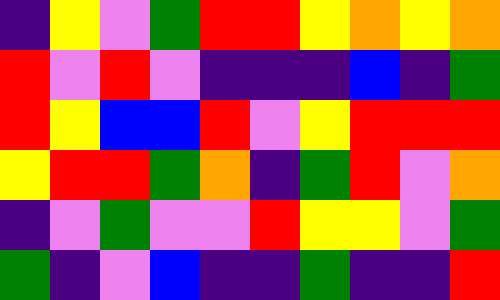[["indigo", "yellow", "violet", "green", "red", "red", "yellow", "orange", "yellow", "orange"], ["red", "violet", "red", "violet", "indigo", "indigo", "indigo", "blue", "indigo", "green"], ["red", "yellow", "blue", "blue", "red", "violet", "yellow", "red", "red", "red"], ["yellow", "red", "red", "green", "orange", "indigo", "green", "red", "violet", "orange"], ["indigo", "violet", "green", "violet", "violet", "red", "yellow", "yellow", "violet", "green"], ["green", "indigo", "violet", "blue", "indigo", "indigo", "green", "indigo", "indigo", "red"]]